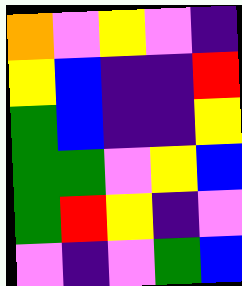[["orange", "violet", "yellow", "violet", "indigo"], ["yellow", "blue", "indigo", "indigo", "red"], ["green", "blue", "indigo", "indigo", "yellow"], ["green", "green", "violet", "yellow", "blue"], ["green", "red", "yellow", "indigo", "violet"], ["violet", "indigo", "violet", "green", "blue"]]